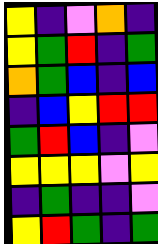[["yellow", "indigo", "violet", "orange", "indigo"], ["yellow", "green", "red", "indigo", "green"], ["orange", "green", "blue", "indigo", "blue"], ["indigo", "blue", "yellow", "red", "red"], ["green", "red", "blue", "indigo", "violet"], ["yellow", "yellow", "yellow", "violet", "yellow"], ["indigo", "green", "indigo", "indigo", "violet"], ["yellow", "red", "green", "indigo", "green"]]